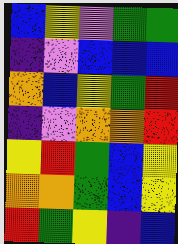[["blue", "yellow", "violet", "green", "green"], ["indigo", "violet", "blue", "blue", "blue"], ["orange", "blue", "yellow", "green", "red"], ["indigo", "violet", "orange", "orange", "red"], ["yellow", "red", "green", "blue", "yellow"], ["orange", "orange", "green", "blue", "yellow"], ["red", "green", "yellow", "indigo", "blue"]]